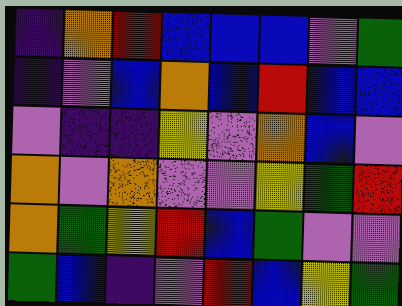[["indigo", "orange", "red", "blue", "blue", "blue", "violet", "green"], ["indigo", "violet", "blue", "orange", "blue", "red", "blue", "blue"], ["violet", "indigo", "indigo", "yellow", "violet", "orange", "blue", "violet"], ["orange", "violet", "orange", "violet", "violet", "yellow", "green", "red"], ["orange", "green", "yellow", "red", "blue", "green", "violet", "violet"], ["green", "blue", "indigo", "violet", "red", "blue", "yellow", "green"]]